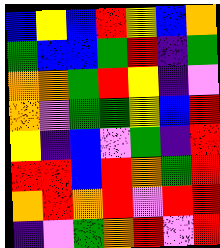[["blue", "yellow", "blue", "red", "yellow", "blue", "orange"], ["green", "blue", "blue", "green", "red", "indigo", "green"], ["orange", "orange", "green", "red", "yellow", "indigo", "violet"], ["orange", "violet", "green", "green", "yellow", "blue", "red"], ["yellow", "indigo", "blue", "violet", "green", "indigo", "red"], ["red", "red", "blue", "red", "orange", "green", "red"], ["orange", "red", "orange", "red", "violet", "red", "red"], ["indigo", "violet", "green", "orange", "red", "violet", "red"]]